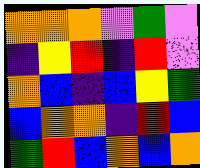[["orange", "orange", "orange", "violet", "green", "violet"], ["indigo", "yellow", "red", "indigo", "red", "violet"], ["orange", "blue", "indigo", "blue", "yellow", "green"], ["blue", "orange", "orange", "indigo", "red", "blue"], ["green", "red", "blue", "orange", "blue", "orange"]]